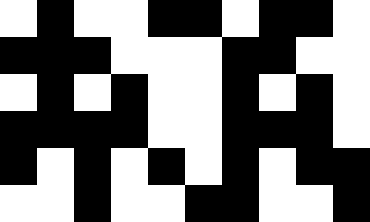[["white", "black", "white", "white", "black", "black", "white", "black", "black", "white"], ["black", "black", "black", "white", "white", "white", "black", "black", "white", "white"], ["white", "black", "white", "black", "white", "white", "black", "white", "black", "white"], ["black", "black", "black", "black", "white", "white", "black", "black", "black", "white"], ["black", "white", "black", "white", "black", "white", "black", "white", "black", "black"], ["white", "white", "black", "white", "white", "black", "black", "white", "white", "black"]]